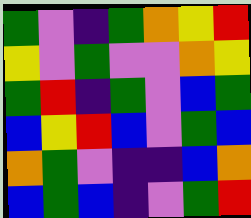[["green", "violet", "indigo", "green", "orange", "yellow", "red"], ["yellow", "violet", "green", "violet", "violet", "orange", "yellow"], ["green", "red", "indigo", "green", "violet", "blue", "green"], ["blue", "yellow", "red", "blue", "violet", "green", "blue"], ["orange", "green", "violet", "indigo", "indigo", "blue", "orange"], ["blue", "green", "blue", "indigo", "violet", "green", "red"]]